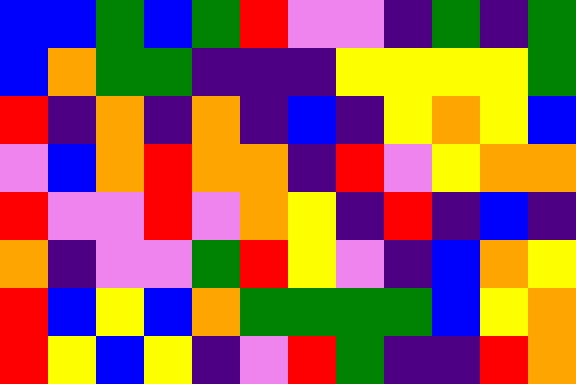[["blue", "blue", "green", "blue", "green", "red", "violet", "violet", "indigo", "green", "indigo", "green"], ["blue", "orange", "green", "green", "indigo", "indigo", "indigo", "yellow", "yellow", "yellow", "yellow", "green"], ["red", "indigo", "orange", "indigo", "orange", "indigo", "blue", "indigo", "yellow", "orange", "yellow", "blue"], ["violet", "blue", "orange", "red", "orange", "orange", "indigo", "red", "violet", "yellow", "orange", "orange"], ["red", "violet", "violet", "red", "violet", "orange", "yellow", "indigo", "red", "indigo", "blue", "indigo"], ["orange", "indigo", "violet", "violet", "green", "red", "yellow", "violet", "indigo", "blue", "orange", "yellow"], ["red", "blue", "yellow", "blue", "orange", "green", "green", "green", "green", "blue", "yellow", "orange"], ["red", "yellow", "blue", "yellow", "indigo", "violet", "red", "green", "indigo", "indigo", "red", "orange"]]